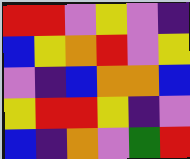[["red", "red", "violet", "yellow", "violet", "indigo"], ["blue", "yellow", "orange", "red", "violet", "yellow"], ["violet", "indigo", "blue", "orange", "orange", "blue"], ["yellow", "red", "red", "yellow", "indigo", "violet"], ["blue", "indigo", "orange", "violet", "green", "red"]]